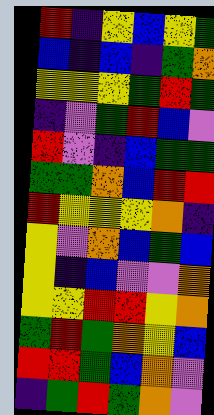[["red", "indigo", "yellow", "blue", "yellow", "green"], ["blue", "indigo", "blue", "indigo", "green", "orange"], ["yellow", "yellow", "yellow", "green", "red", "green"], ["indigo", "violet", "green", "red", "blue", "violet"], ["red", "violet", "indigo", "blue", "green", "green"], ["green", "green", "orange", "blue", "red", "red"], ["red", "yellow", "yellow", "yellow", "orange", "indigo"], ["yellow", "violet", "orange", "blue", "green", "blue"], ["yellow", "indigo", "blue", "violet", "violet", "orange"], ["yellow", "yellow", "red", "red", "yellow", "orange"], ["green", "red", "green", "orange", "yellow", "blue"], ["red", "red", "green", "blue", "orange", "violet"], ["indigo", "green", "red", "green", "orange", "violet"]]